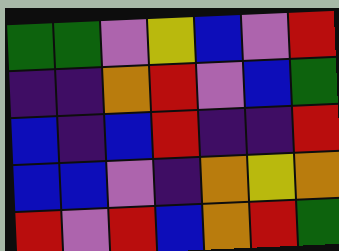[["green", "green", "violet", "yellow", "blue", "violet", "red"], ["indigo", "indigo", "orange", "red", "violet", "blue", "green"], ["blue", "indigo", "blue", "red", "indigo", "indigo", "red"], ["blue", "blue", "violet", "indigo", "orange", "yellow", "orange"], ["red", "violet", "red", "blue", "orange", "red", "green"]]